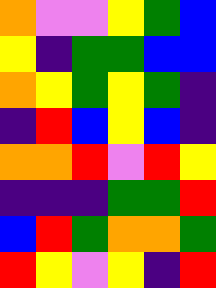[["orange", "violet", "violet", "yellow", "green", "blue"], ["yellow", "indigo", "green", "green", "blue", "blue"], ["orange", "yellow", "green", "yellow", "green", "indigo"], ["indigo", "red", "blue", "yellow", "blue", "indigo"], ["orange", "orange", "red", "violet", "red", "yellow"], ["indigo", "indigo", "indigo", "green", "green", "red"], ["blue", "red", "green", "orange", "orange", "green"], ["red", "yellow", "violet", "yellow", "indigo", "red"]]